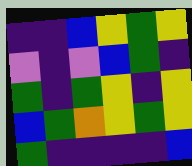[["indigo", "indigo", "blue", "yellow", "green", "yellow"], ["violet", "indigo", "violet", "blue", "green", "indigo"], ["green", "indigo", "green", "yellow", "indigo", "yellow"], ["blue", "green", "orange", "yellow", "green", "yellow"], ["green", "indigo", "indigo", "indigo", "indigo", "blue"]]